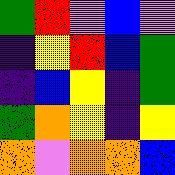[["green", "red", "violet", "blue", "violet"], ["indigo", "yellow", "red", "blue", "green"], ["indigo", "blue", "yellow", "indigo", "green"], ["green", "orange", "yellow", "indigo", "yellow"], ["orange", "violet", "orange", "orange", "blue"]]